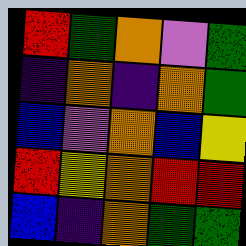[["red", "green", "orange", "violet", "green"], ["indigo", "orange", "indigo", "orange", "green"], ["blue", "violet", "orange", "blue", "yellow"], ["red", "yellow", "orange", "red", "red"], ["blue", "indigo", "orange", "green", "green"]]